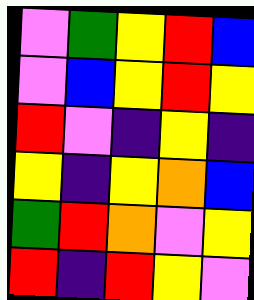[["violet", "green", "yellow", "red", "blue"], ["violet", "blue", "yellow", "red", "yellow"], ["red", "violet", "indigo", "yellow", "indigo"], ["yellow", "indigo", "yellow", "orange", "blue"], ["green", "red", "orange", "violet", "yellow"], ["red", "indigo", "red", "yellow", "violet"]]